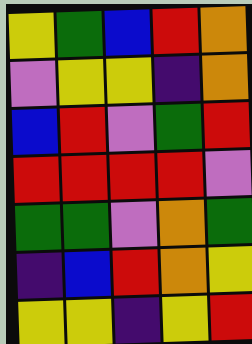[["yellow", "green", "blue", "red", "orange"], ["violet", "yellow", "yellow", "indigo", "orange"], ["blue", "red", "violet", "green", "red"], ["red", "red", "red", "red", "violet"], ["green", "green", "violet", "orange", "green"], ["indigo", "blue", "red", "orange", "yellow"], ["yellow", "yellow", "indigo", "yellow", "red"]]